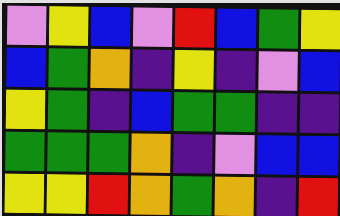[["violet", "yellow", "blue", "violet", "red", "blue", "green", "yellow"], ["blue", "green", "orange", "indigo", "yellow", "indigo", "violet", "blue"], ["yellow", "green", "indigo", "blue", "green", "green", "indigo", "indigo"], ["green", "green", "green", "orange", "indigo", "violet", "blue", "blue"], ["yellow", "yellow", "red", "orange", "green", "orange", "indigo", "red"]]